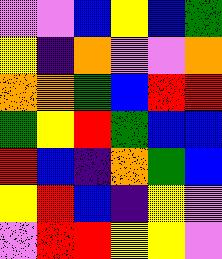[["violet", "violet", "blue", "yellow", "blue", "green"], ["yellow", "indigo", "orange", "violet", "violet", "orange"], ["orange", "orange", "green", "blue", "red", "red"], ["green", "yellow", "red", "green", "blue", "blue"], ["red", "blue", "indigo", "orange", "green", "blue"], ["yellow", "red", "blue", "indigo", "yellow", "violet"], ["violet", "red", "red", "yellow", "yellow", "violet"]]